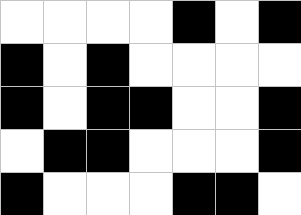[["white", "white", "white", "white", "black", "white", "black"], ["black", "white", "black", "white", "white", "white", "white"], ["black", "white", "black", "black", "white", "white", "black"], ["white", "black", "black", "white", "white", "white", "black"], ["black", "white", "white", "white", "black", "black", "white"]]